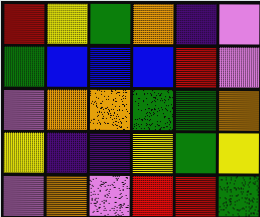[["red", "yellow", "green", "orange", "indigo", "violet"], ["green", "blue", "blue", "blue", "red", "violet"], ["violet", "orange", "orange", "green", "green", "orange"], ["yellow", "indigo", "indigo", "yellow", "green", "yellow"], ["violet", "orange", "violet", "red", "red", "green"]]